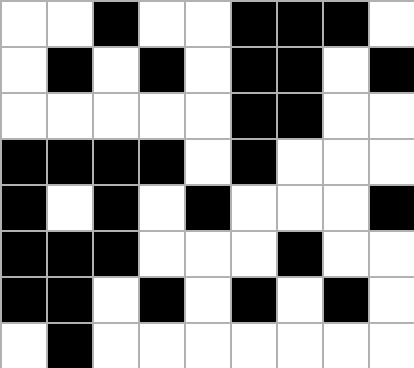[["white", "white", "black", "white", "white", "black", "black", "black", "white"], ["white", "black", "white", "black", "white", "black", "black", "white", "black"], ["white", "white", "white", "white", "white", "black", "black", "white", "white"], ["black", "black", "black", "black", "white", "black", "white", "white", "white"], ["black", "white", "black", "white", "black", "white", "white", "white", "black"], ["black", "black", "black", "white", "white", "white", "black", "white", "white"], ["black", "black", "white", "black", "white", "black", "white", "black", "white"], ["white", "black", "white", "white", "white", "white", "white", "white", "white"]]